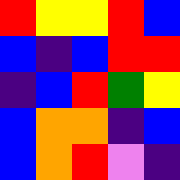[["red", "yellow", "yellow", "red", "blue"], ["blue", "indigo", "blue", "red", "red"], ["indigo", "blue", "red", "green", "yellow"], ["blue", "orange", "orange", "indigo", "blue"], ["blue", "orange", "red", "violet", "indigo"]]